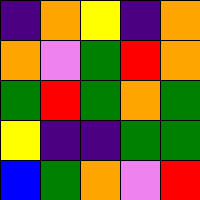[["indigo", "orange", "yellow", "indigo", "orange"], ["orange", "violet", "green", "red", "orange"], ["green", "red", "green", "orange", "green"], ["yellow", "indigo", "indigo", "green", "green"], ["blue", "green", "orange", "violet", "red"]]